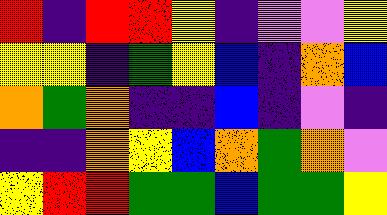[["red", "indigo", "red", "red", "yellow", "indigo", "violet", "violet", "yellow"], ["yellow", "yellow", "indigo", "green", "yellow", "blue", "indigo", "orange", "blue"], ["orange", "green", "orange", "indigo", "indigo", "blue", "indigo", "violet", "indigo"], ["indigo", "indigo", "orange", "yellow", "blue", "orange", "green", "orange", "violet"], ["yellow", "red", "red", "green", "green", "blue", "green", "green", "yellow"]]